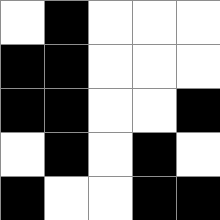[["white", "black", "white", "white", "white"], ["black", "black", "white", "white", "white"], ["black", "black", "white", "white", "black"], ["white", "black", "white", "black", "white"], ["black", "white", "white", "black", "black"]]